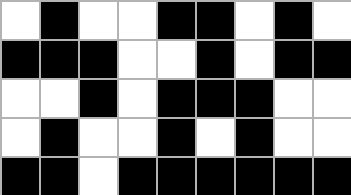[["white", "black", "white", "white", "black", "black", "white", "black", "white"], ["black", "black", "black", "white", "white", "black", "white", "black", "black"], ["white", "white", "black", "white", "black", "black", "black", "white", "white"], ["white", "black", "white", "white", "black", "white", "black", "white", "white"], ["black", "black", "white", "black", "black", "black", "black", "black", "black"]]